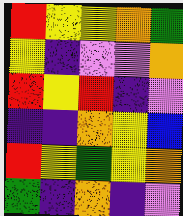[["red", "yellow", "yellow", "orange", "green"], ["yellow", "indigo", "violet", "violet", "orange"], ["red", "yellow", "red", "indigo", "violet"], ["indigo", "indigo", "orange", "yellow", "blue"], ["red", "yellow", "green", "yellow", "orange"], ["green", "indigo", "orange", "indigo", "violet"]]